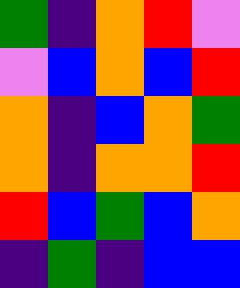[["green", "indigo", "orange", "red", "violet"], ["violet", "blue", "orange", "blue", "red"], ["orange", "indigo", "blue", "orange", "green"], ["orange", "indigo", "orange", "orange", "red"], ["red", "blue", "green", "blue", "orange"], ["indigo", "green", "indigo", "blue", "blue"]]